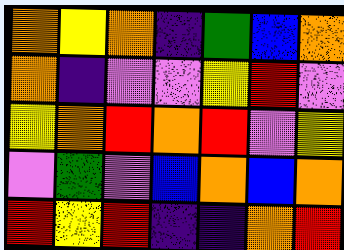[["orange", "yellow", "orange", "indigo", "green", "blue", "orange"], ["orange", "indigo", "violet", "violet", "yellow", "red", "violet"], ["yellow", "orange", "red", "orange", "red", "violet", "yellow"], ["violet", "green", "violet", "blue", "orange", "blue", "orange"], ["red", "yellow", "red", "indigo", "indigo", "orange", "red"]]